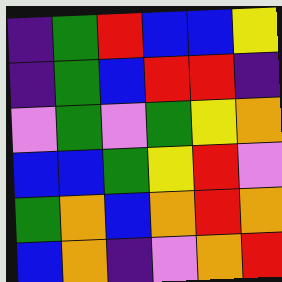[["indigo", "green", "red", "blue", "blue", "yellow"], ["indigo", "green", "blue", "red", "red", "indigo"], ["violet", "green", "violet", "green", "yellow", "orange"], ["blue", "blue", "green", "yellow", "red", "violet"], ["green", "orange", "blue", "orange", "red", "orange"], ["blue", "orange", "indigo", "violet", "orange", "red"]]